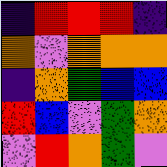[["indigo", "red", "red", "red", "indigo"], ["orange", "violet", "orange", "orange", "orange"], ["indigo", "orange", "green", "blue", "blue"], ["red", "blue", "violet", "green", "orange"], ["violet", "red", "orange", "green", "violet"]]